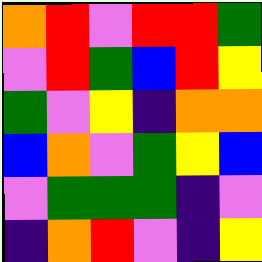[["orange", "red", "violet", "red", "red", "green"], ["violet", "red", "green", "blue", "red", "yellow"], ["green", "violet", "yellow", "indigo", "orange", "orange"], ["blue", "orange", "violet", "green", "yellow", "blue"], ["violet", "green", "green", "green", "indigo", "violet"], ["indigo", "orange", "red", "violet", "indigo", "yellow"]]